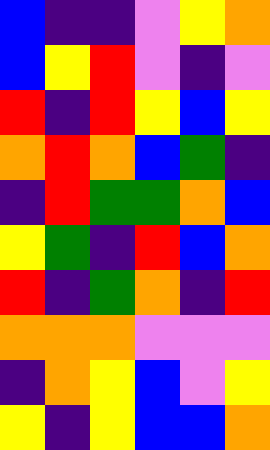[["blue", "indigo", "indigo", "violet", "yellow", "orange"], ["blue", "yellow", "red", "violet", "indigo", "violet"], ["red", "indigo", "red", "yellow", "blue", "yellow"], ["orange", "red", "orange", "blue", "green", "indigo"], ["indigo", "red", "green", "green", "orange", "blue"], ["yellow", "green", "indigo", "red", "blue", "orange"], ["red", "indigo", "green", "orange", "indigo", "red"], ["orange", "orange", "orange", "violet", "violet", "violet"], ["indigo", "orange", "yellow", "blue", "violet", "yellow"], ["yellow", "indigo", "yellow", "blue", "blue", "orange"]]